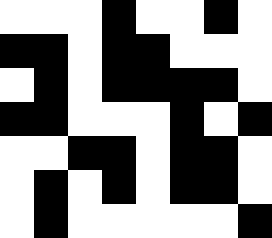[["white", "white", "white", "black", "white", "white", "black", "white"], ["black", "black", "white", "black", "black", "white", "white", "white"], ["white", "black", "white", "black", "black", "black", "black", "white"], ["black", "black", "white", "white", "white", "black", "white", "black"], ["white", "white", "black", "black", "white", "black", "black", "white"], ["white", "black", "white", "black", "white", "black", "black", "white"], ["white", "black", "white", "white", "white", "white", "white", "black"]]